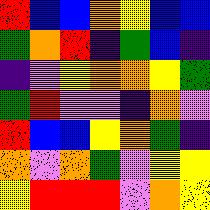[["red", "blue", "blue", "orange", "yellow", "blue", "blue"], ["green", "orange", "red", "indigo", "green", "blue", "indigo"], ["indigo", "violet", "yellow", "orange", "orange", "yellow", "green"], ["green", "red", "violet", "violet", "indigo", "orange", "violet"], ["red", "blue", "blue", "yellow", "orange", "green", "indigo"], ["orange", "violet", "orange", "green", "violet", "yellow", "yellow"], ["yellow", "red", "red", "red", "violet", "orange", "yellow"]]